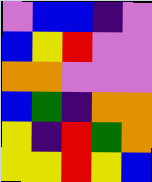[["violet", "blue", "blue", "indigo", "violet"], ["blue", "yellow", "red", "violet", "violet"], ["orange", "orange", "violet", "violet", "violet"], ["blue", "green", "indigo", "orange", "orange"], ["yellow", "indigo", "red", "green", "orange"], ["yellow", "yellow", "red", "yellow", "blue"]]